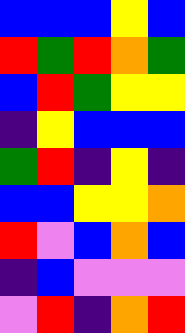[["blue", "blue", "blue", "yellow", "blue"], ["red", "green", "red", "orange", "green"], ["blue", "red", "green", "yellow", "yellow"], ["indigo", "yellow", "blue", "blue", "blue"], ["green", "red", "indigo", "yellow", "indigo"], ["blue", "blue", "yellow", "yellow", "orange"], ["red", "violet", "blue", "orange", "blue"], ["indigo", "blue", "violet", "violet", "violet"], ["violet", "red", "indigo", "orange", "red"]]